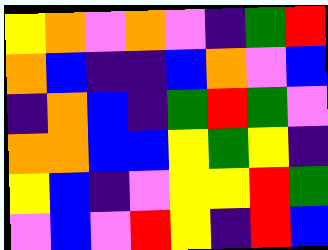[["yellow", "orange", "violet", "orange", "violet", "indigo", "green", "red"], ["orange", "blue", "indigo", "indigo", "blue", "orange", "violet", "blue"], ["indigo", "orange", "blue", "indigo", "green", "red", "green", "violet"], ["orange", "orange", "blue", "blue", "yellow", "green", "yellow", "indigo"], ["yellow", "blue", "indigo", "violet", "yellow", "yellow", "red", "green"], ["violet", "blue", "violet", "red", "yellow", "indigo", "red", "blue"]]